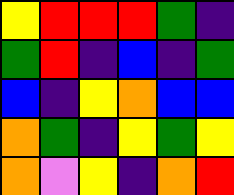[["yellow", "red", "red", "red", "green", "indigo"], ["green", "red", "indigo", "blue", "indigo", "green"], ["blue", "indigo", "yellow", "orange", "blue", "blue"], ["orange", "green", "indigo", "yellow", "green", "yellow"], ["orange", "violet", "yellow", "indigo", "orange", "red"]]